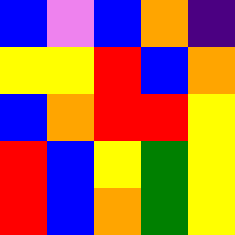[["blue", "violet", "blue", "orange", "indigo"], ["yellow", "yellow", "red", "blue", "orange"], ["blue", "orange", "red", "red", "yellow"], ["red", "blue", "yellow", "green", "yellow"], ["red", "blue", "orange", "green", "yellow"]]